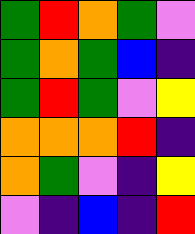[["green", "red", "orange", "green", "violet"], ["green", "orange", "green", "blue", "indigo"], ["green", "red", "green", "violet", "yellow"], ["orange", "orange", "orange", "red", "indigo"], ["orange", "green", "violet", "indigo", "yellow"], ["violet", "indigo", "blue", "indigo", "red"]]